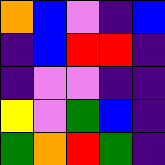[["orange", "blue", "violet", "indigo", "blue"], ["indigo", "blue", "red", "red", "indigo"], ["indigo", "violet", "violet", "indigo", "indigo"], ["yellow", "violet", "green", "blue", "indigo"], ["green", "orange", "red", "green", "indigo"]]